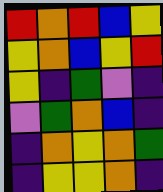[["red", "orange", "red", "blue", "yellow"], ["yellow", "orange", "blue", "yellow", "red"], ["yellow", "indigo", "green", "violet", "indigo"], ["violet", "green", "orange", "blue", "indigo"], ["indigo", "orange", "yellow", "orange", "green"], ["indigo", "yellow", "yellow", "orange", "indigo"]]